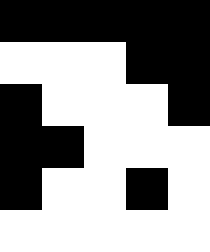[["black", "black", "black", "black", "black"], ["white", "white", "white", "black", "black"], ["black", "white", "white", "white", "black"], ["black", "black", "white", "white", "white"], ["black", "white", "white", "black", "white"], ["white", "white", "white", "white", "white"]]